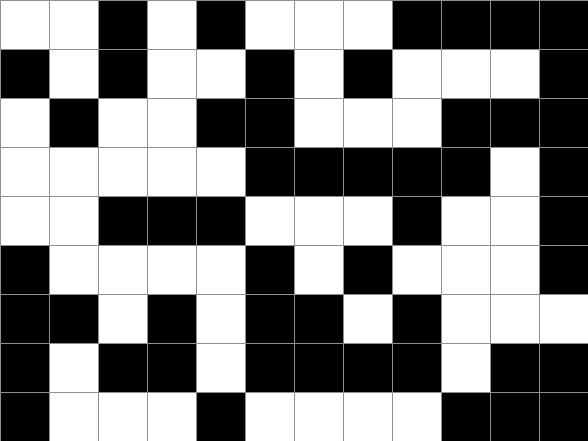[["white", "white", "black", "white", "black", "white", "white", "white", "black", "black", "black", "black"], ["black", "white", "black", "white", "white", "black", "white", "black", "white", "white", "white", "black"], ["white", "black", "white", "white", "black", "black", "white", "white", "white", "black", "black", "black"], ["white", "white", "white", "white", "white", "black", "black", "black", "black", "black", "white", "black"], ["white", "white", "black", "black", "black", "white", "white", "white", "black", "white", "white", "black"], ["black", "white", "white", "white", "white", "black", "white", "black", "white", "white", "white", "black"], ["black", "black", "white", "black", "white", "black", "black", "white", "black", "white", "white", "white"], ["black", "white", "black", "black", "white", "black", "black", "black", "black", "white", "black", "black"], ["black", "white", "white", "white", "black", "white", "white", "white", "white", "black", "black", "black"]]